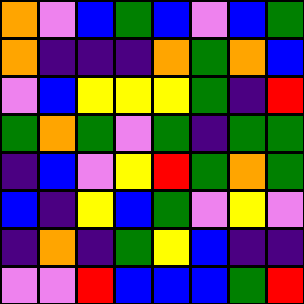[["orange", "violet", "blue", "green", "blue", "violet", "blue", "green"], ["orange", "indigo", "indigo", "indigo", "orange", "green", "orange", "blue"], ["violet", "blue", "yellow", "yellow", "yellow", "green", "indigo", "red"], ["green", "orange", "green", "violet", "green", "indigo", "green", "green"], ["indigo", "blue", "violet", "yellow", "red", "green", "orange", "green"], ["blue", "indigo", "yellow", "blue", "green", "violet", "yellow", "violet"], ["indigo", "orange", "indigo", "green", "yellow", "blue", "indigo", "indigo"], ["violet", "violet", "red", "blue", "blue", "blue", "green", "red"]]